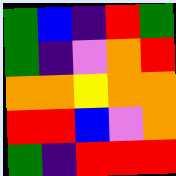[["green", "blue", "indigo", "red", "green"], ["green", "indigo", "violet", "orange", "red"], ["orange", "orange", "yellow", "orange", "orange"], ["red", "red", "blue", "violet", "orange"], ["green", "indigo", "red", "red", "red"]]